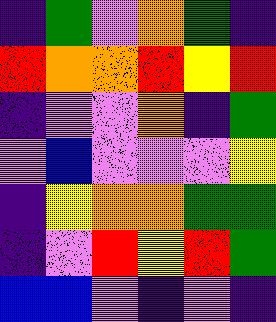[["indigo", "green", "violet", "orange", "green", "indigo"], ["red", "orange", "orange", "red", "yellow", "red"], ["indigo", "violet", "violet", "orange", "indigo", "green"], ["violet", "blue", "violet", "violet", "violet", "yellow"], ["indigo", "yellow", "orange", "orange", "green", "green"], ["indigo", "violet", "red", "yellow", "red", "green"], ["blue", "blue", "violet", "indigo", "violet", "indigo"]]